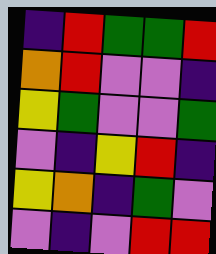[["indigo", "red", "green", "green", "red"], ["orange", "red", "violet", "violet", "indigo"], ["yellow", "green", "violet", "violet", "green"], ["violet", "indigo", "yellow", "red", "indigo"], ["yellow", "orange", "indigo", "green", "violet"], ["violet", "indigo", "violet", "red", "red"]]